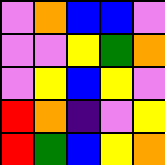[["violet", "orange", "blue", "blue", "violet"], ["violet", "violet", "yellow", "green", "orange"], ["violet", "yellow", "blue", "yellow", "violet"], ["red", "orange", "indigo", "violet", "yellow"], ["red", "green", "blue", "yellow", "orange"]]